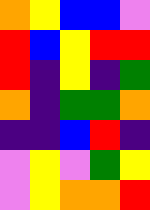[["orange", "yellow", "blue", "blue", "violet"], ["red", "blue", "yellow", "red", "red"], ["red", "indigo", "yellow", "indigo", "green"], ["orange", "indigo", "green", "green", "orange"], ["indigo", "indigo", "blue", "red", "indigo"], ["violet", "yellow", "violet", "green", "yellow"], ["violet", "yellow", "orange", "orange", "red"]]